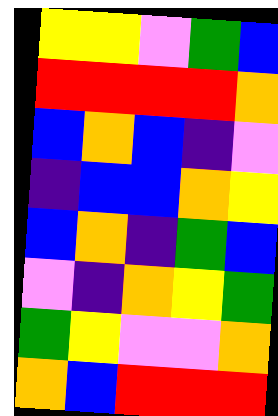[["yellow", "yellow", "violet", "green", "blue"], ["red", "red", "red", "red", "orange"], ["blue", "orange", "blue", "indigo", "violet"], ["indigo", "blue", "blue", "orange", "yellow"], ["blue", "orange", "indigo", "green", "blue"], ["violet", "indigo", "orange", "yellow", "green"], ["green", "yellow", "violet", "violet", "orange"], ["orange", "blue", "red", "red", "red"]]